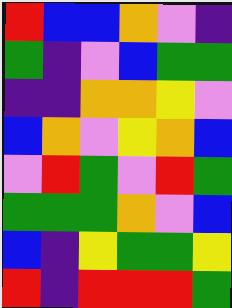[["red", "blue", "blue", "orange", "violet", "indigo"], ["green", "indigo", "violet", "blue", "green", "green"], ["indigo", "indigo", "orange", "orange", "yellow", "violet"], ["blue", "orange", "violet", "yellow", "orange", "blue"], ["violet", "red", "green", "violet", "red", "green"], ["green", "green", "green", "orange", "violet", "blue"], ["blue", "indigo", "yellow", "green", "green", "yellow"], ["red", "indigo", "red", "red", "red", "green"]]